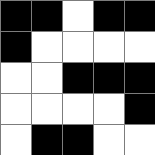[["black", "black", "white", "black", "black"], ["black", "white", "white", "white", "white"], ["white", "white", "black", "black", "black"], ["white", "white", "white", "white", "black"], ["white", "black", "black", "white", "white"]]